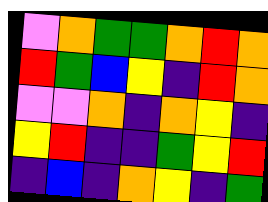[["violet", "orange", "green", "green", "orange", "red", "orange"], ["red", "green", "blue", "yellow", "indigo", "red", "orange"], ["violet", "violet", "orange", "indigo", "orange", "yellow", "indigo"], ["yellow", "red", "indigo", "indigo", "green", "yellow", "red"], ["indigo", "blue", "indigo", "orange", "yellow", "indigo", "green"]]